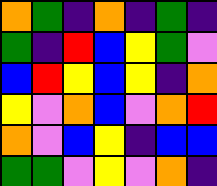[["orange", "green", "indigo", "orange", "indigo", "green", "indigo"], ["green", "indigo", "red", "blue", "yellow", "green", "violet"], ["blue", "red", "yellow", "blue", "yellow", "indigo", "orange"], ["yellow", "violet", "orange", "blue", "violet", "orange", "red"], ["orange", "violet", "blue", "yellow", "indigo", "blue", "blue"], ["green", "green", "violet", "yellow", "violet", "orange", "indigo"]]